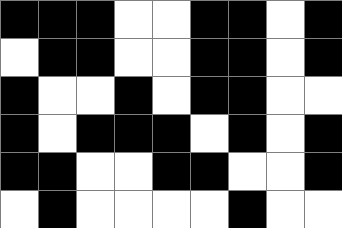[["black", "black", "black", "white", "white", "black", "black", "white", "black"], ["white", "black", "black", "white", "white", "black", "black", "white", "black"], ["black", "white", "white", "black", "white", "black", "black", "white", "white"], ["black", "white", "black", "black", "black", "white", "black", "white", "black"], ["black", "black", "white", "white", "black", "black", "white", "white", "black"], ["white", "black", "white", "white", "white", "white", "black", "white", "white"]]